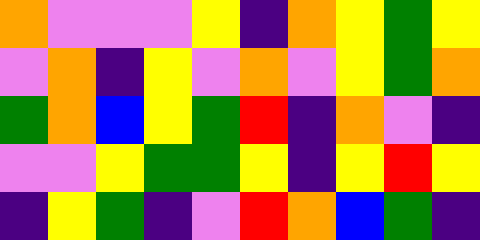[["orange", "violet", "violet", "violet", "yellow", "indigo", "orange", "yellow", "green", "yellow"], ["violet", "orange", "indigo", "yellow", "violet", "orange", "violet", "yellow", "green", "orange"], ["green", "orange", "blue", "yellow", "green", "red", "indigo", "orange", "violet", "indigo"], ["violet", "violet", "yellow", "green", "green", "yellow", "indigo", "yellow", "red", "yellow"], ["indigo", "yellow", "green", "indigo", "violet", "red", "orange", "blue", "green", "indigo"]]